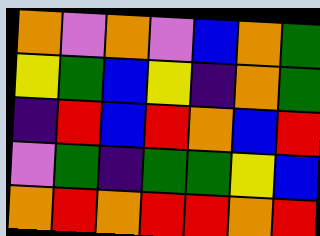[["orange", "violet", "orange", "violet", "blue", "orange", "green"], ["yellow", "green", "blue", "yellow", "indigo", "orange", "green"], ["indigo", "red", "blue", "red", "orange", "blue", "red"], ["violet", "green", "indigo", "green", "green", "yellow", "blue"], ["orange", "red", "orange", "red", "red", "orange", "red"]]